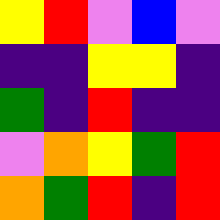[["yellow", "red", "violet", "blue", "violet"], ["indigo", "indigo", "yellow", "yellow", "indigo"], ["green", "indigo", "red", "indigo", "indigo"], ["violet", "orange", "yellow", "green", "red"], ["orange", "green", "red", "indigo", "red"]]